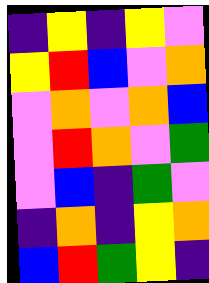[["indigo", "yellow", "indigo", "yellow", "violet"], ["yellow", "red", "blue", "violet", "orange"], ["violet", "orange", "violet", "orange", "blue"], ["violet", "red", "orange", "violet", "green"], ["violet", "blue", "indigo", "green", "violet"], ["indigo", "orange", "indigo", "yellow", "orange"], ["blue", "red", "green", "yellow", "indigo"]]